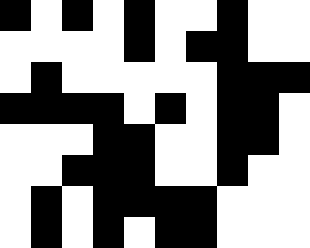[["black", "white", "black", "white", "black", "white", "white", "black", "white", "white"], ["white", "white", "white", "white", "black", "white", "black", "black", "white", "white"], ["white", "black", "white", "white", "white", "white", "white", "black", "black", "black"], ["black", "black", "black", "black", "white", "black", "white", "black", "black", "white"], ["white", "white", "white", "black", "black", "white", "white", "black", "black", "white"], ["white", "white", "black", "black", "black", "white", "white", "black", "white", "white"], ["white", "black", "white", "black", "black", "black", "black", "white", "white", "white"], ["white", "black", "white", "black", "white", "black", "black", "white", "white", "white"]]